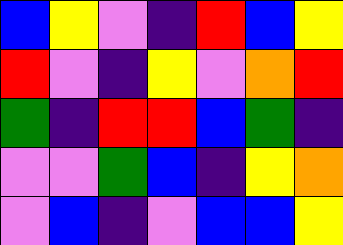[["blue", "yellow", "violet", "indigo", "red", "blue", "yellow"], ["red", "violet", "indigo", "yellow", "violet", "orange", "red"], ["green", "indigo", "red", "red", "blue", "green", "indigo"], ["violet", "violet", "green", "blue", "indigo", "yellow", "orange"], ["violet", "blue", "indigo", "violet", "blue", "blue", "yellow"]]